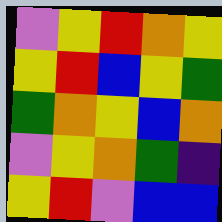[["violet", "yellow", "red", "orange", "yellow"], ["yellow", "red", "blue", "yellow", "green"], ["green", "orange", "yellow", "blue", "orange"], ["violet", "yellow", "orange", "green", "indigo"], ["yellow", "red", "violet", "blue", "blue"]]